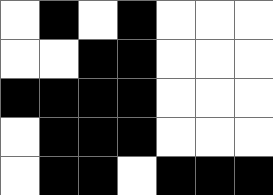[["white", "black", "white", "black", "white", "white", "white"], ["white", "white", "black", "black", "white", "white", "white"], ["black", "black", "black", "black", "white", "white", "white"], ["white", "black", "black", "black", "white", "white", "white"], ["white", "black", "black", "white", "black", "black", "black"]]